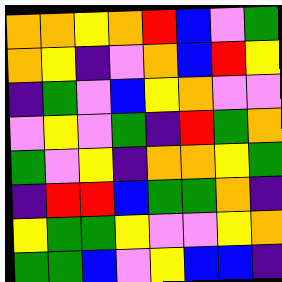[["orange", "orange", "yellow", "orange", "red", "blue", "violet", "green"], ["orange", "yellow", "indigo", "violet", "orange", "blue", "red", "yellow"], ["indigo", "green", "violet", "blue", "yellow", "orange", "violet", "violet"], ["violet", "yellow", "violet", "green", "indigo", "red", "green", "orange"], ["green", "violet", "yellow", "indigo", "orange", "orange", "yellow", "green"], ["indigo", "red", "red", "blue", "green", "green", "orange", "indigo"], ["yellow", "green", "green", "yellow", "violet", "violet", "yellow", "orange"], ["green", "green", "blue", "violet", "yellow", "blue", "blue", "indigo"]]